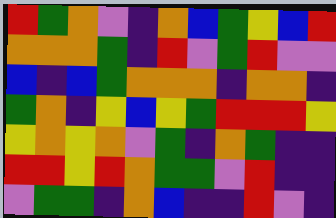[["red", "green", "orange", "violet", "indigo", "orange", "blue", "green", "yellow", "blue", "red"], ["orange", "orange", "orange", "green", "indigo", "red", "violet", "green", "red", "violet", "violet"], ["blue", "indigo", "blue", "green", "orange", "orange", "orange", "indigo", "orange", "orange", "indigo"], ["green", "orange", "indigo", "yellow", "blue", "yellow", "green", "red", "red", "red", "yellow"], ["yellow", "orange", "yellow", "orange", "violet", "green", "indigo", "orange", "green", "indigo", "indigo"], ["red", "red", "yellow", "red", "orange", "green", "green", "violet", "red", "indigo", "indigo"], ["violet", "green", "green", "indigo", "orange", "blue", "indigo", "indigo", "red", "violet", "indigo"]]